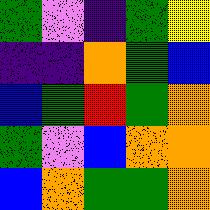[["green", "violet", "indigo", "green", "yellow"], ["indigo", "indigo", "orange", "green", "blue"], ["blue", "green", "red", "green", "orange"], ["green", "violet", "blue", "orange", "orange"], ["blue", "orange", "green", "green", "orange"]]